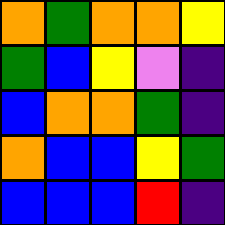[["orange", "green", "orange", "orange", "yellow"], ["green", "blue", "yellow", "violet", "indigo"], ["blue", "orange", "orange", "green", "indigo"], ["orange", "blue", "blue", "yellow", "green"], ["blue", "blue", "blue", "red", "indigo"]]